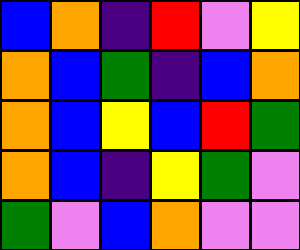[["blue", "orange", "indigo", "red", "violet", "yellow"], ["orange", "blue", "green", "indigo", "blue", "orange"], ["orange", "blue", "yellow", "blue", "red", "green"], ["orange", "blue", "indigo", "yellow", "green", "violet"], ["green", "violet", "blue", "orange", "violet", "violet"]]